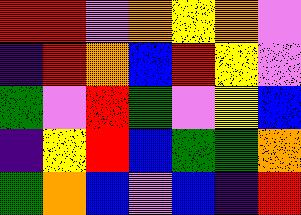[["red", "red", "violet", "orange", "yellow", "orange", "violet"], ["indigo", "red", "orange", "blue", "red", "yellow", "violet"], ["green", "violet", "red", "green", "violet", "yellow", "blue"], ["indigo", "yellow", "red", "blue", "green", "green", "orange"], ["green", "orange", "blue", "violet", "blue", "indigo", "red"]]